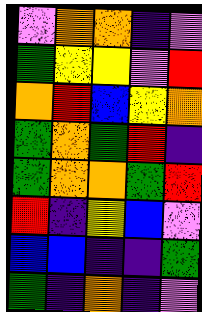[["violet", "orange", "orange", "indigo", "violet"], ["green", "yellow", "yellow", "violet", "red"], ["orange", "red", "blue", "yellow", "orange"], ["green", "orange", "green", "red", "indigo"], ["green", "orange", "orange", "green", "red"], ["red", "indigo", "yellow", "blue", "violet"], ["blue", "blue", "indigo", "indigo", "green"], ["green", "indigo", "orange", "indigo", "violet"]]